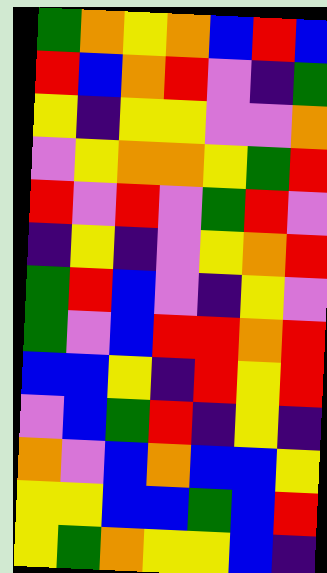[["green", "orange", "yellow", "orange", "blue", "red", "blue"], ["red", "blue", "orange", "red", "violet", "indigo", "green"], ["yellow", "indigo", "yellow", "yellow", "violet", "violet", "orange"], ["violet", "yellow", "orange", "orange", "yellow", "green", "red"], ["red", "violet", "red", "violet", "green", "red", "violet"], ["indigo", "yellow", "indigo", "violet", "yellow", "orange", "red"], ["green", "red", "blue", "violet", "indigo", "yellow", "violet"], ["green", "violet", "blue", "red", "red", "orange", "red"], ["blue", "blue", "yellow", "indigo", "red", "yellow", "red"], ["violet", "blue", "green", "red", "indigo", "yellow", "indigo"], ["orange", "violet", "blue", "orange", "blue", "blue", "yellow"], ["yellow", "yellow", "blue", "blue", "green", "blue", "red"], ["yellow", "green", "orange", "yellow", "yellow", "blue", "indigo"]]